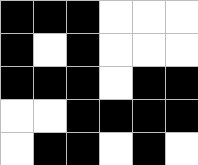[["black", "black", "black", "white", "white", "white"], ["black", "white", "black", "white", "white", "white"], ["black", "black", "black", "white", "black", "black"], ["white", "white", "black", "black", "black", "black"], ["white", "black", "black", "white", "black", "white"]]